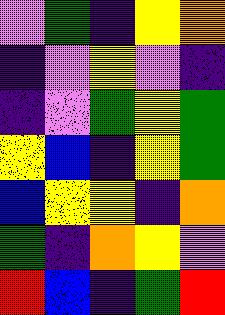[["violet", "green", "indigo", "yellow", "orange"], ["indigo", "violet", "yellow", "violet", "indigo"], ["indigo", "violet", "green", "yellow", "green"], ["yellow", "blue", "indigo", "yellow", "green"], ["blue", "yellow", "yellow", "indigo", "orange"], ["green", "indigo", "orange", "yellow", "violet"], ["red", "blue", "indigo", "green", "red"]]